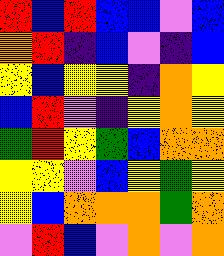[["red", "blue", "red", "blue", "blue", "violet", "blue"], ["orange", "red", "indigo", "blue", "violet", "indigo", "blue"], ["yellow", "blue", "yellow", "yellow", "indigo", "orange", "yellow"], ["blue", "red", "violet", "indigo", "yellow", "orange", "yellow"], ["green", "red", "yellow", "green", "blue", "orange", "orange"], ["yellow", "yellow", "violet", "blue", "yellow", "green", "yellow"], ["yellow", "blue", "orange", "orange", "orange", "green", "orange"], ["violet", "red", "blue", "violet", "orange", "violet", "orange"]]